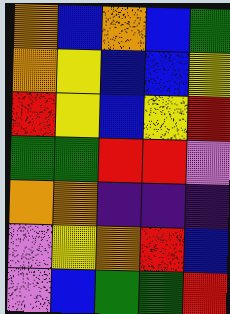[["orange", "blue", "orange", "blue", "green"], ["orange", "yellow", "blue", "blue", "yellow"], ["red", "yellow", "blue", "yellow", "red"], ["green", "green", "red", "red", "violet"], ["orange", "orange", "indigo", "indigo", "indigo"], ["violet", "yellow", "orange", "red", "blue"], ["violet", "blue", "green", "green", "red"]]